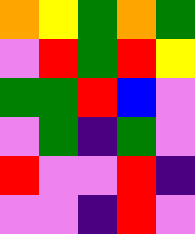[["orange", "yellow", "green", "orange", "green"], ["violet", "red", "green", "red", "yellow"], ["green", "green", "red", "blue", "violet"], ["violet", "green", "indigo", "green", "violet"], ["red", "violet", "violet", "red", "indigo"], ["violet", "violet", "indigo", "red", "violet"]]